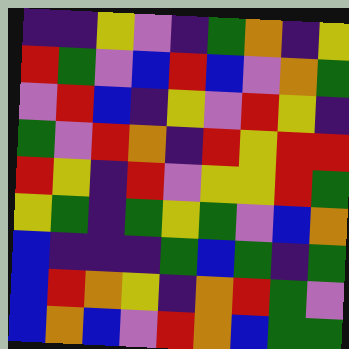[["indigo", "indigo", "yellow", "violet", "indigo", "green", "orange", "indigo", "yellow"], ["red", "green", "violet", "blue", "red", "blue", "violet", "orange", "green"], ["violet", "red", "blue", "indigo", "yellow", "violet", "red", "yellow", "indigo"], ["green", "violet", "red", "orange", "indigo", "red", "yellow", "red", "red"], ["red", "yellow", "indigo", "red", "violet", "yellow", "yellow", "red", "green"], ["yellow", "green", "indigo", "green", "yellow", "green", "violet", "blue", "orange"], ["blue", "indigo", "indigo", "indigo", "green", "blue", "green", "indigo", "green"], ["blue", "red", "orange", "yellow", "indigo", "orange", "red", "green", "violet"], ["blue", "orange", "blue", "violet", "red", "orange", "blue", "green", "green"]]